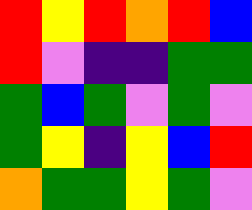[["red", "yellow", "red", "orange", "red", "blue"], ["red", "violet", "indigo", "indigo", "green", "green"], ["green", "blue", "green", "violet", "green", "violet"], ["green", "yellow", "indigo", "yellow", "blue", "red"], ["orange", "green", "green", "yellow", "green", "violet"]]